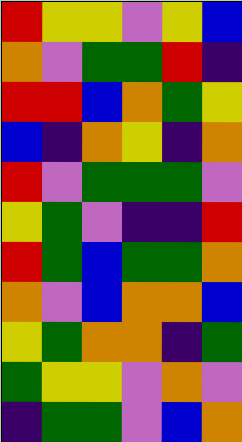[["red", "yellow", "yellow", "violet", "yellow", "blue"], ["orange", "violet", "green", "green", "red", "indigo"], ["red", "red", "blue", "orange", "green", "yellow"], ["blue", "indigo", "orange", "yellow", "indigo", "orange"], ["red", "violet", "green", "green", "green", "violet"], ["yellow", "green", "violet", "indigo", "indigo", "red"], ["red", "green", "blue", "green", "green", "orange"], ["orange", "violet", "blue", "orange", "orange", "blue"], ["yellow", "green", "orange", "orange", "indigo", "green"], ["green", "yellow", "yellow", "violet", "orange", "violet"], ["indigo", "green", "green", "violet", "blue", "orange"]]